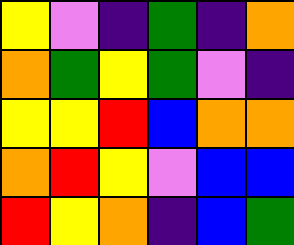[["yellow", "violet", "indigo", "green", "indigo", "orange"], ["orange", "green", "yellow", "green", "violet", "indigo"], ["yellow", "yellow", "red", "blue", "orange", "orange"], ["orange", "red", "yellow", "violet", "blue", "blue"], ["red", "yellow", "orange", "indigo", "blue", "green"]]